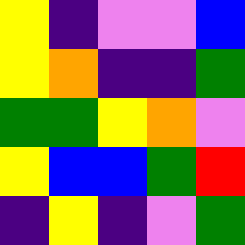[["yellow", "indigo", "violet", "violet", "blue"], ["yellow", "orange", "indigo", "indigo", "green"], ["green", "green", "yellow", "orange", "violet"], ["yellow", "blue", "blue", "green", "red"], ["indigo", "yellow", "indigo", "violet", "green"]]